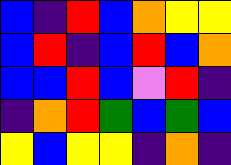[["blue", "indigo", "red", "blue", "orange", "yellow", "yellow"], ["blue", "red", "indigo", "blue", "red", "blue", "orange"], ["blue", "blue", "red", "blue", "violet", "red", "indigo"], ["indigo", "orange", "red", "green", "blue", "green", "blue"], ["yellow", "blue", "yellow", "yellow", "indigo", "orange", "indigo"]]